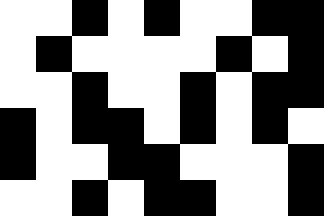[["white", "white", "black", "white", "black", "white", "white", "black", "black"], ["white", "black", "white", "white", "white", "white", "black", "white", "black"], ["white", "white", "black", "white", "white", "black", "white", "black", "black"], ["black", "white", "black", "black", "white", "black", "white", "black", "white"], ["black", "white", "white", "black", "black", "white", "white", "white", "black"], ["white", "white", "black", "white", "black", "black", "white", "white", "black"]]